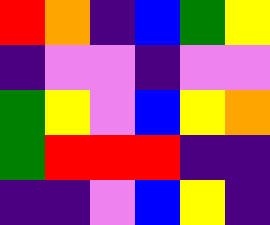[["red", "orange", "indigo", "blue", "green", "yellow"], ["indigo", "violet", "violet", "indigo", "violet", "violet"], ["green", "yellow", "violet", "blue", "yellow", "orange"], ["green", "red", "red", "red", "indigo", "indigo"], ["indigo", "indigo", "violet", "blue", "yellow", "indigo"]]